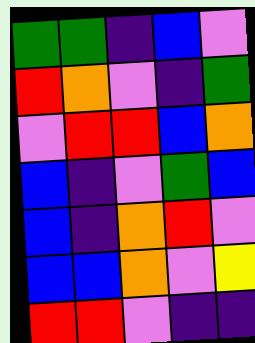[["green", "green", "indigo", "blue", "violet"], ["red", "orange", "violet", "indigo", "green"], ["violet", "red", "red", "blue", "orange"], ["blue", "indigo", "violet", "green", "blue"], ["blue", "indigo", "orange", "red", "violet"], ["blue", "blue", "orange", "violet", "yellow"], ["red", "red", "violet", "indigo", "indigo"]]